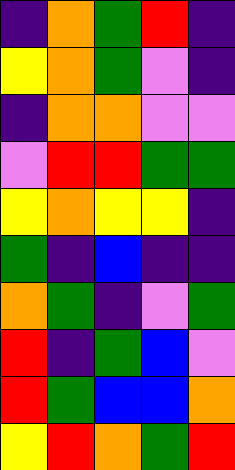[["indigo", "orange", "green", "red", "indigo"], ["yellow", "orange", "green", "violet", "indigo"], ["indigo", "orange", "orange", "violet", "violet"], ["violet", "red", "red", "green", "green"], ["yellow", "orange", "yellow", "yellow", "indigo"], ["green", "indigo", "blue", "indigo", "indigo"], ["orange", "green", "indigo", "violet", "green"], ["red", "indigo", "green", "blue", "violet"], ["red", "green", "blue", "blue", "orange"], ["yellow", "red", "orange", "green", "red"]]